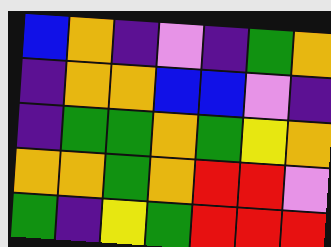[["blue", "orange", "indigo", "violet", "indigo", "green", "orange"], ["indigo", "orange", "orange", "blue", "blue", "violet", "indigo"], ["indigo", "green", "green", "orange", "green", "yellow", "orange"], ["orange", "orange", "green", "orange", "red", "red", "violet"], ["green", "indigo", "yellow", "green", "red", "red", "red"]]